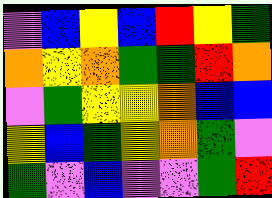[["violet", "blue", "yellow", "blue", "red", "yellow", "green"], ["orange", "yellow", "orange", "green", "green", "red", "orange"], ["violet", "green", "yellow", "yellow", "orange", "blue", "blue"], ["yellow", "blue", "green", "yellow", "orange", "green", "violet"], ["green", "violet", "blue", "violet", "violet", "green", "red"]]